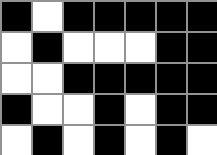[["black", "white", "black", "black", "black", "black", "black"], ["white", "black", "white", "white", "white", "black", "black"], ["white", "white", "black", "black", "black", "black", "black"], ["black", "white", "white", "black", "white", "black", "black"], ["white", "black", "white", "black", "white", "black", "white"]]